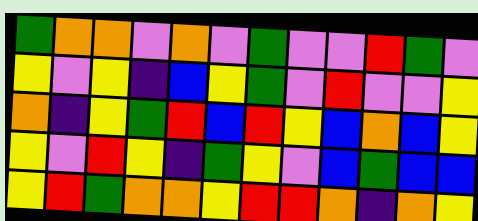[["green", "orange", "orange", "violet", "orange", "violet", "green", "violet", "violet", "red", "green", "violet"], ["yellow", "violet", "yellow", "indigo", "blue", "yellow", "green", "violet", "red", "violet", "violet", "yellow"], ["orange", "indigo", "yellow", "green", "red", "blue", "red", "yellow", "blue", "orange", "blue", "yellow"], ["yellow", "violet", "red", "yellow", "indigo", "green", "yellow", "violet", "blue", "green", "blue", "blue"], ["yellow", "red", "green", "orange", "orange", "yellow", "red", "red", "orange", "indigo", "orange", "yellow"]]